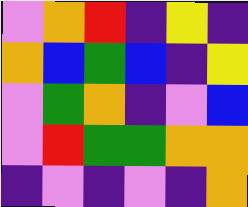[["violet", "orange", "red", "indigo", "yellow", "indigo"], ["orange", "blue", "green", "blue", "indigo", "yellow"], ["violet", "green", "orange", "indigo", "violet", "blue"], ["violet", "red", "green", "green", "orange", "orange"], ["indigo", "violet", "indigo", "violet", "indigo", "orange"]]